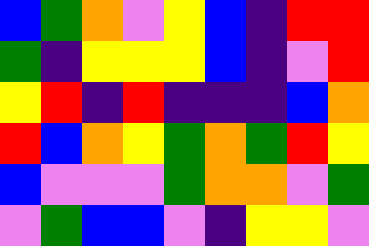[["blue", "green", "orange", "violet", "yellow", "blue", "indigo", "red", "red"], ["green", "indigo", "yellow", "yellow", "yellow", "blue", "indigo", "violet", "red"], ["yellow", "red", "indigo", "red", "indigo", "indigo", "indigo", "blue", "orange"], ["red", "blue", "orange", "yellow", "green", "orange", "green", "red", "yellow"], ["blue", "violet", "violet", "violet", "green", "orange", "orange", "violet", "green"], ["violet", "green", "blue", "blue", "violet", "indigo", "yellow", "yellow", "violet"]]